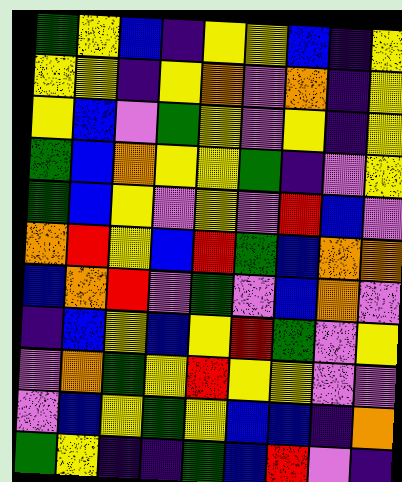[["green", "yellow", "blue", "indigo", "yellow", "yellow", "blue", "indigo", "yellow"], ["yellow", "yellow", "indigo", "yellow", "orange", "violet", "orange", "indigo", "yellow"], ["yellow", "blue", "violet", "green", "yellow", "violet", "yellow", "indigo", "yellow"], ["green", "blue", "orange", "yellow", "yellow", "green", "indigo", "violet", "yellow"], ["green", "blue", "yellow", "violet", "yellow", "violet", "red", "blue", "violet"], ["orange", "red", "yellow", "blue", "red", "green", "blue", "orange", "orange"], ["blue", "orange", "red", "violet", "green", "violet", "blue", "orange", "violet"], ["indigo", "blue", "yellow", "blue", "yellow", "red", "green", "violet", "yellow"], ["violet", "orange", "green", "yellow", "red", "yellow", "yellow", "violet", "violet"], ["violet", "blue", "yellow", "green", "yellow", "blue", "blue", "indigo", "orange"], ["green", "yellow", "indigo", "indigo", "green", "blue", "red", "violet", "indigo"]]